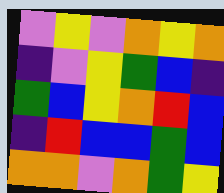[["violet", "yellow", "violet", "orange", "yellow", "orange"], ["indigo", "violet", "yellow", "green", "blue", "indigo"], ["green", "blue", "yellow", "orange", "red", "blue"], ["indigo", "red", "blue", "blue", "green", "blue"], ["orange", "orange", "violet", "orange", "green", "yellow"]]